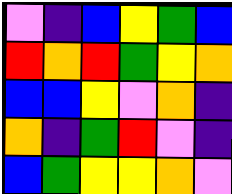[["violet", "indigo", "blue", "yellow", "green", "blue"], ["red", "orange", "red", "green", "yellow", "orange"], ["blue", "blue", "yellow", "violet", "orange", "indigo"], ["orange", "indigo", "green", "red", "violet", "indigo"], ["blue", "green", "yellow", "yellow", "orange", "violet"]]